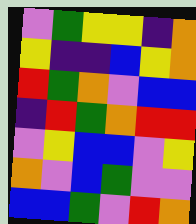[["violet", "green", "yellow", "yellow", "indigo", "orange"], ["yellow", "indigo", "indigo", "blue", "yellow", "orange"], ["red", "green", "orange", "violet", "blue", "blue"], ["indigo", "red", "green", "orange", "red", "red"], ["violet", "yellow", "blue", "blue", "violet", "yellow"], ["orange", "violet", "blue", "green", "violet", "violet"], ["blue", "blue", "green", "violet", "red", "orange"]]